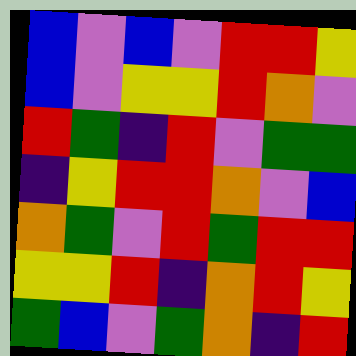[["blue", "violet", "blue", "violet", "red", "red", "yellow"], ["blue", "violet", "yellow", "yellow", "red", "orange", "violet"], ["red", "green", "indigo", "red", "violet", "green", "green"], ["indigo", "yellow", "red", "red", "orange", "violet", "blue"], ["orange", "green", "violet", "red", "green", "red", "red"], ["yellow", "yellow", "red", "indigo", "orange", "red", "yellow"], ["green", "blue", "violet", "green", "orange", "indigo", "red"]]